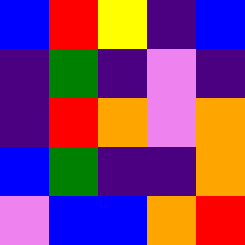[["blue", "red", "yellow", "indigo", "blue"], ["indigo", "green", "indigo", "violet", "indigo"], ["indigo", "red", "orange", "violet", "orange"], ["blue", "green", "indigo", "indigo", "orange"], ["violet", "blue", "blue", "orange", "red"]]